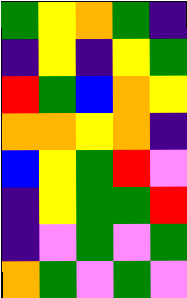[["green", "yellow", "orange", "green", "indigo"], ["indigo", "yellow", "indigo", "yellow", "green"], ["red", "green", "blue", "orange", "yellow"], ["orange", "orange", "yellow", "orange", "indigo"], ["blue", "yellow", "green", "red", "violet"], ["indigo", "yellow", "green", "green", "red"], ["indigo", "violet", "green", "violet", "green"], ["orange", "green", "violet", "green", "violet"]]